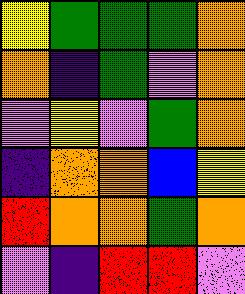[["yellow", "green", "green", "green", "orange"], ["orange", "indigo", "green", "violet", "orange"], ["violet", "yellow", "violet", "green", "orange"], ["indigo", "orange", "orange", "blue", "yellow"], ["red", "orange", "orange", "green", "orange"], ["violet", "indigo", "red", "red", "violet"]]